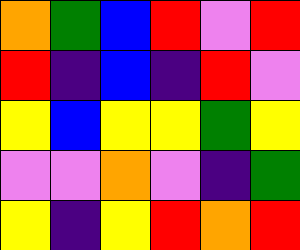[["orange", "green", "blue", "red", "violet", "red"], ["red", "indigo", "blue", "indigo", "red", "violet"], ["yellow", "blue", "yellow", "yellow", "green", "yellow"], ["violet", "violet", "orange", "violet", "indigo", "green"], ["yellow", "indigo", "yellow", "red", "orange", "red"]]